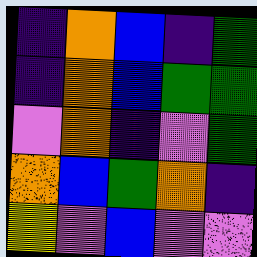[["indigo", "orange", "blue", "indigo", "green"], ["indigo", "orange", "blue", "green", "green"], ["violet", "orange", "indigo", "violet", "green"], ["orange", "blue", "green", "orange", "indigo"], ["yellow", "violet", "blue", "violet", "violet"]]